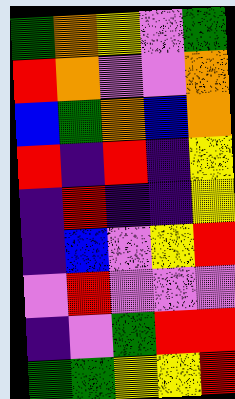[["green", "orange", "yellow", "violet", "green"], ["red", "orange", "violet", "violet", "orange"], ["blue", "green", "orange", "blue", "orange"], ["red", "indigo", "red", "indigo", "yellow"], ["indigo", "red", "indigo", "indigo", "yellow"], ["indigo", "blue", "violet", "yellow", "red"], ["violet", "red", "violet", "violet", "violet"], ["indigo", "violet", "green", "red", "red"], ["green", "green", "yellow", "yellow", "red"]]